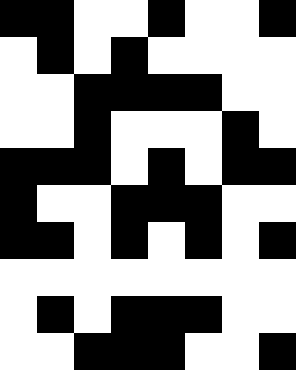[["black", "black", "white", "white", "black", "white", "white", "black"], ["white", "black", "white", "black", "white", "white", "white", "white"], ["white", "white", "black", "black", "black", "black", "white", "white"], ["white", "white", "black", "white", "white", "white", "black", "white"], ["black", "black", "black", "white", "black", "white", "black", "black"], ["black", "white", "white", "black", "black", "black", "white", "white"], ["black", "black", "white", "black", "white", "black", "white", "black"], ["white", "white", "white", "white", "white", "white", "white", "white"], ["white", "black", "white", "black", "black", "black", "white", "white"], ["white", "white", "black", "black", "black", "white", "white", "black"]]